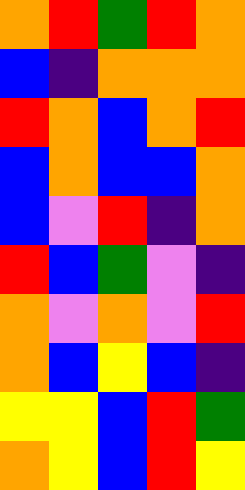[["orange", "red", "green", "red", "orange"], ["blue", "indigo", "orange", "orange", "orange"], ["red", "orange", "blue", "orange", "red"], ["blue", "orange", "blue", "blue", "orange"], ["blue", "violet", "red", "indigo", "orange"], ["red", "blue", "green", "violet", "indigo"], ["orange", "violet", "orange", "violet", "red"], ["orange", "blue", "yellow", "blue", "indigo"], ["yellow", "yellow", "blue", "red", "green"], ["orange", "yellow", "blue", "red", "yellow"]]